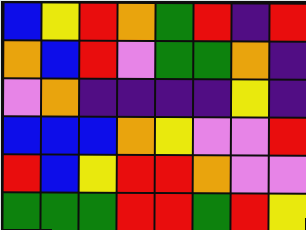[["blue", "yellow", "red", "orange", "green", "red", "indigo", "red"], ["orange", "blue", "red", "violet", "green", "green", "orange", "indigo"], ["violet", "orange", "indigo", "indigo", "indigo", "indigo", "yellow", "indigo"], ["blue", "blue", "blue", "orange", "yellow", "violet", "violet", "red"], ["red", "blue", "yellow", "red", "red", "orange", "violet", "violet"], ["green", "green", "green", "red", "red", "green", "red", "yellow"]]